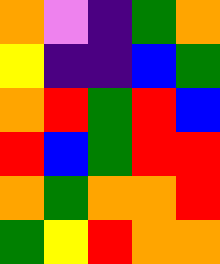[["orange", "violet", "indigo", "green", "orange"], ["yellow", "indigo", "indigo", "blue", "green"], ["orange", "red", "green", "red", "blue"], ["red", "blue", "green", "red", "red"], ["orange", "green", "orange", "orange", "red"], ["green", "yellow", "red", "orange", "orange"]]